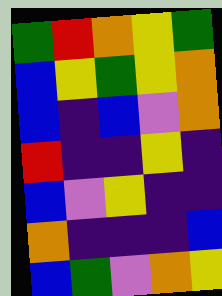[["green", "red", "orange", "yellow", "green"], ["blue", "yellow", "green", "yellow", "orange"], ["blue", "indigo", "blue", "violet", "orange"], ["red", "indigo", "indigo", "yellow", "indigo"], ["blue", "violet", "yellow", "indigo", "indigo"], ["orange", "indigo", "indigo", "indigo", "blue"], ["blue", "green", "violet", "orange", "yellow"]]